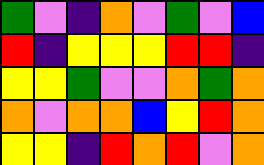[["green", "violet", "indigo", "orange", "violet", "green", "violet", "blue"], ["red", "indigo", "yellow", "yellow", "yellow", "red", "red", "indigo"], ["yellow", "yellow", "green", "violet", "violet", "orange", "green", "orange"], ["orange", "violet", "orange", "orange", "blue", "yellow", "red", "orange"], ["yellow", "yellow", "indigo", "red", "orange", "red", "violet", "orange"]]